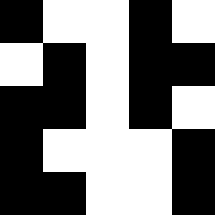[["black", "white", "white", "black", "white"], ["white", "black", "white", "black", "black"], ["black", "black", "white", "black", "white"], ["black", "white", "white", "white", "black"], ["black", "black", "white", "white", "black"]]